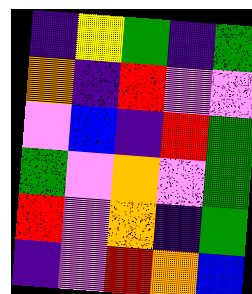[["indigo", "yellow", "green", "indigo", "green"], ["orange", "indigo", "red", "violet", "violet"], ["violet", "blue", "indigo", "red", "green"], ["green", "violet", "orange", "violet", "green"], ["red", "violet", "orange", "indigo", "green"], ["indigo", "violet", "red", "orange", "blue"]]